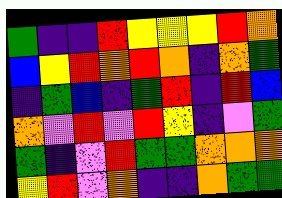[["green", "indigo", "indigo", "red", "yellow", "yellow", "yellow", "red", "orange"], ["blue", "yellow", "red", "orange", "red", "orange", "indigo", "orange", "green"], ["indigo", "green", "blue", "indigo", "green", "red", "indigo", "red", "blue"], ["orange", "violet", "red", "violet", "red", "yellow", "indigo", "violet", "green"], ["green", "indigo", "violet", "red", "green", "green", "orange", "orange", "orange"], ["yellow", "red", "violet", "orange", "indigo", "indigo", "orange", "green", "green"]]